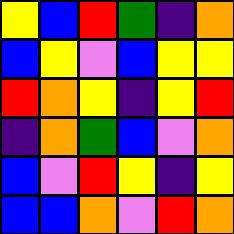[["yellow", "blue", "red", "green", "indigo", "orange"], ["blue", "yellow", "violet", "blue", "yellow", "yellow"], ["red", "orange", "yellow", "indigo", "yellow", "red"], ["indigo", "orange", "green", "blue", "violet", "orange"], ["blue", "violet", "red", "yellow", "indigo", "yellow"], ["blue", "blue", "orange", "violet", "red", "orange"]]